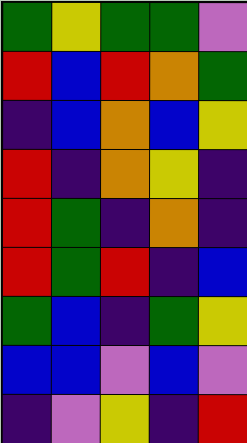[["green", "yellow", "green", "green", "violet"], ["red", "blue", "red", "orange", "green"], ["indigo", "blue", "orange", "blue", "yellow"], ["red", "indigo", "orange", "yellow", "indigo"], ["red", "green", "indigo", "orange", "indigo"], ["red", "green", "red", "indigo", "blue"], ["green", "blue", "indigo", "green", "yellow"], ["blue", "blue", "violet", "blue", "violet"], ["indigo", "violet", "yellow", "indigo", "red"]]